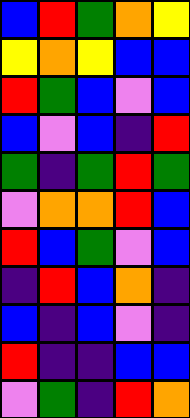[["blue", "red", "green", "orange", "yellow"], ["yellow", "orange", "yellow", "blue", "blue"], ["red", "green", "blue", "violet", "blue"], ["blue", "violet", "blue", "indigo", "red"], ["green", "indigo", "green", "red", "green"], ["violet", "orange", "orange", "red", "blue"], ["red", "blue", "green", "violet", "blue"], ["indigo", "red", "blue", "orange", "indigo"], ["blue", "indigo", "blue", "violet", "indigo"], ["red", "indigo", "indigo", "blue", "blue"], ["violet", "green", "indigo", "red", "orange"]]